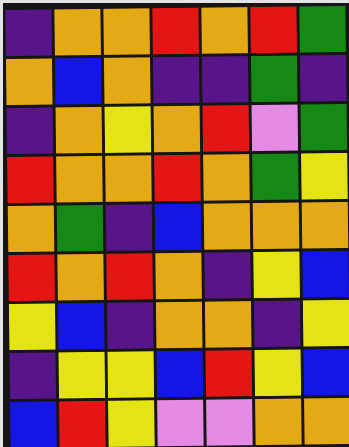[["indigo", "orange", "orange", "red", "orange", "red", "green"], ["orange", "blue", "orange", "indigo", "indigo", "green", "indigo"], ["indigo", "orange", "yellow", "orange", "red", "violet", "green"], ["red", "orange", "orange", "red", "orange", "green", "yellow"], ["orange", "green", "indigo", "blue", "orange", "orange", "orange"], ["red", "orange", "red", "orange", "indigo", "yellow", "blue"], ["yellow", "blue", "indigo", "orange", "orange", "indigo", "yellow"], ["indigo", "yellow", "yellow", "blue", "red", "yellow", "blue"], ["blue", "red", "yellow", "violet", "violet", "orange", "orange"]]